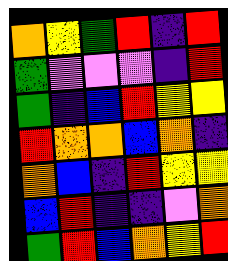[["orange", "yellow", "green", "red", "indigo", "red"], ["green", "violet", "violet", "violet", "indigo", "red"], ["green", "indigo", "blue", "red", "yellow", "yellow"], ["red", "orange", "orange", "blue", "orange", "indigo"], ["orange", "blue", "indigo", "red", "yellow", "yellow"], ["blue", "red", "indigo", "indigo", "violet", "orange"], ["green", "red", "blue", "orange", "yellow", "red"]]